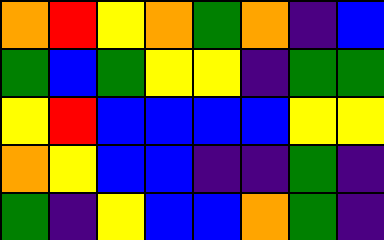[["orange", "red", "yellow", "orange", "green", "orange", "indigo", "blue"], ["green", "blue", "green", "yellow", "yellow", "indigo", "green", "green"], ["yellow", "red", "blue", "blue", "blue", "blue", "yellow", "yellow"], ["orange", "yellow", "blue", "blue", "indigo", "indigo", "green", "indigo"], ["green", "indigo", "yellow", "blue", "blue", "orange", "green", "indigo"]]